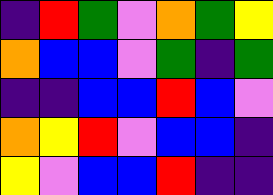[["indigo", "red", "green", "violet", "orange", "green", "yellow"], ["orange", "blue", "blue", "violet", "green", "indigo", "green"], ["indigo", "indigo", "blue", "blue", "red", "blue", "violet"], ["orange", "yellow", "red", "violet", "blue", "blue", "indigo"], ["yellow", "violet", "blue", "blue", "red", "indigo", "indigo"]]